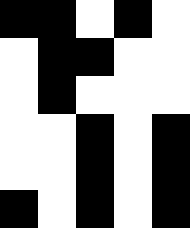[["black", "black", "white", "black", "white"], ["white", "black", "black", "white", "white"], ["white", "black", "white", "white", "white"], ["white", "white", "black", "white", "black"], ["white", "white", "black", "white", "black"], ["black", "white", "black", "white", "black"]]